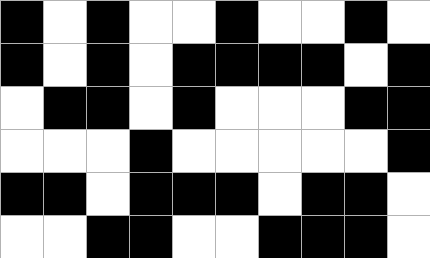[["black", "white", "black", "white", "white", "black", "white", "white", "black", "white"], ["black", "white", "black", "white", "black", "black", "black", "black", "white", "black"], ["white", "black", "black", "white", "black", "white", "white", "white", "black", "black"], ["white", "white", "white", "black", "white", "white", "white", "white", "white", "black"], ["black", "black", "white", "black", "black", "black", "white", "black", "black", "white"], ["white", "white", "black", "black", "white", "white", "black", "black", "black", "white"]]